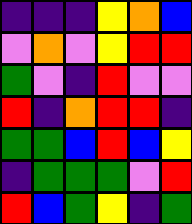[["indigo", "indigo", "indigo", "yellow", "orange", "blue"], ["violet", "orange", "violet", "yellow", "red", "red"], ["green", "violet", "indigo", "red", "violet", "violet"], ["red", "indigo", "orange", "red", "red", "indigo"], ["green", "green", "blue", "red", "blue", "yellow"], ["indigo", "green", "green", "green", "violet", "red"], ["red", "blue", "green", "yellow", "indigo", "green"]]